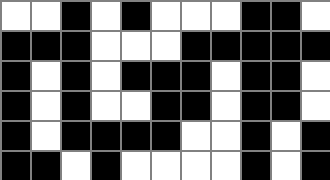[["white", "white", "black", "white", "black", "white", "white", "white", "black", "black", "white"], ["black", "black", "black", "white", "white", "white", "black", "black", "black", "black", "black"], ["black", "white", "black", "white", "black", "black", "black", "white", "black", "black", "white"], ["black", "white", "black", "white", "white", "black", "black", "white", "black", "black", "white"], ["black", "white", "black", "black", "black", "black", "white", "white", "black", "white", "black"], ["black", "black", "white", "black", "white", "white", "white", "white", "black", "white", "black"]]